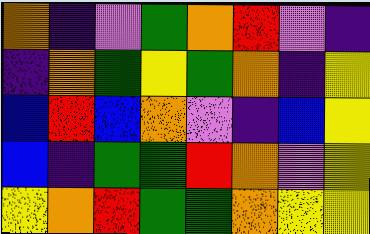[["orange", "indigo", "violet", "green", "orange", "red", "violet", "indigo"], ["indigo", "orange", "green", "yellow", "green", "orange", "indigo", "yellow"], ["blue", "red", "blue", "orange", "violet", "indigo", "blue", "yellow"], ["blue", "indigo", "green", "green", "red", "orange", "violet", "yellow"], ["yellow", "orange", "red", "green", "green", "orange", "yellow", "yellow"]]